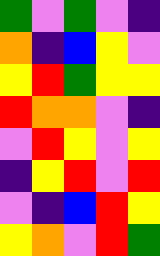[["green", "violet", "green", "violet", "indigo"], ["orange", "indigo", "blue", "yellow", "violet"], ["yellow", "red", "green", "yellow", "yellow"], ["red", "orange", "orange", "violet", "indigo"], ["violet", "red", "yellow", "violet", "yellow"], ["indigo", "yellow", "red", "violet", "red"], ["violet", "indigo", "blue", "red", "yellow"], ["yellow", "orange", "violet", "red", "green"]]